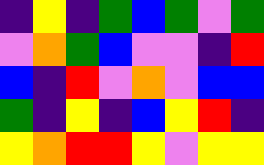[["indigo", "yellow", "indigo", "green", "blue", "green", "violet", "green"], ["violet", "orange", "green", "blue", "violet", "violet", "indigo", "red"], ["blue", "indigo", "red", "violet", "orange", "violet", "blue", "blue"], ["green", "indigo", "yellow", "indigo", "blue", "yellow", "red", "indigo"], ["yellow", "orange", "red", "red", "yellow", "violet", "yellow", "yellow"]]